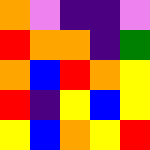[["orange", "violet", "indigo", "indigo", "violet"], ["red", "orange", "orange", "indigo", "green"], ["orange", "blue", "red", "orange", "yellow"], ["red", "indigo", "yellow", "blue", "yellow"], ["yellow", "blue", "orange", "yellow", "red"]]